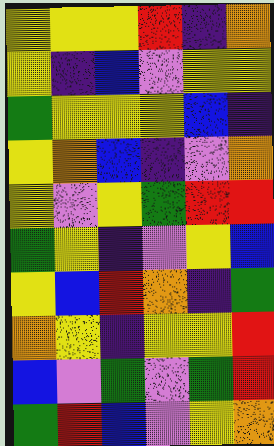[["yellow", "yellow", "yellow", "red", "indigo", "orange"], ["yellow", "indigo", "blue", "violet", "yellow", "yellow"], ["green", "yellow", "yellow", "yellow", "blue", "indigo"], ["yellow", "orange", "blue", "indigo", "violet", "orange"], ["yellow", "violet", "yellow", "green", "red", "red"], ["green", "yellow", "indigo", "violet", "yellow", "blue"], ["yellow", "blue", "red", "orange", "indigo", "green"], ["orange", "yellow", "indigo", "yellow", "yellow", "red"], ["blue", "violet", "green", "violet", "green", "red"], ["green", "red", "blue", "violet", "yellow", "orange"]]